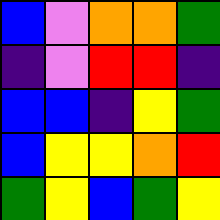[["blue", "violet", "orange", "orange", "green"], ["indigo", "violet", "red", "red", "indigo"], ["blue", "blue", "indigo", "yellow", "green"], ["blue", "yellow", "yellow", "orange", "red"], ["green", "yellow", "blue", "green", "yellow"]]